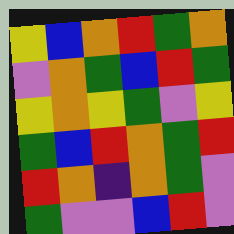[["yellow", "blue", "orange", "red", "green", "orange"], ["violet", "orange", "green", "blue", "red", "green"], ["yellow", "orange", "yellow", "green", "violet", "yellow"], ["green", "blue", "red", "orange", "green", "red"], ["red", "orange", "indigo", "orange", "green", "violet"], ["green", "violet", "violet", "blue", "red", "violet"]]